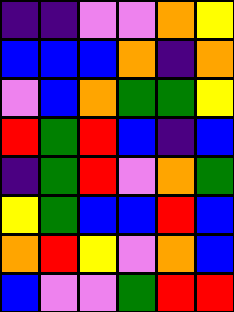[["indigo", "indigo", "violet", "violet", "orange", "yellow"], ["blue", "blue", "blue", "orange", "indigo", "orange"], ["violet", "blue", "orange", "green", "green", "yellow"], ["red", "green", "red", "blue", "indigo", "blue"], ["indigo", "green", "red", "violet", "orange", "green"], ["yellow", "green", "blue", "blue", "red", "blue"], ["orange", "red", "yellow", "violet", "orange", "blue"], ["blue", "violet", "violet", "green", "red", "red"]]